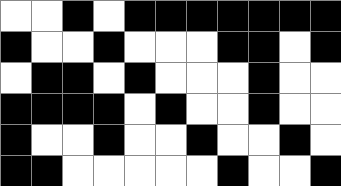[["white", "white", "black", "white", "black", "black", "black", "black", "black", "black", "black"], ["black", "white", "white", "black", "white", "white", "white", "black", "black", "white", "black"], ["white", "black", "black", "white", "black", "white", "white", "white", "black", "white", "white"], ["black", "black", "black", "black", "white", "black", "white", "white", "black", "white", "white"], ["black", "white", "white", "black", "white", "white", "black", "white", "white", "black", "white"], ["black", "black", "white", "white", "white", "white", "white", "black", "white", "white", "black"]]